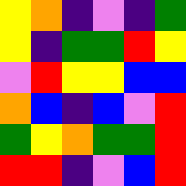[["yellow", "orange", "indigo", "violet", "indigo", "green"], ["yellow", "indigo", "green", "green", "red", "yellow"], ["violet", "red", "yellow", "yellow", "blue", "blue"], ["orange", "blue", "indigo", "blue", "violet", "red"], ["green", "yellow", "orange", "green", "green", "red"], ["red", "red", "indigo", "violet", "blue", "red"]]